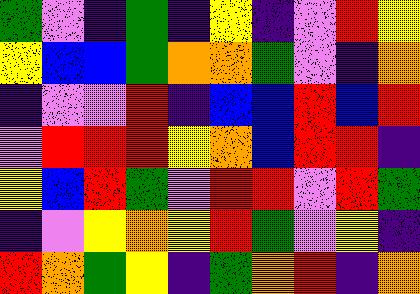[["green", "violet", "indigo", "green", "indigo", "yellow", "indigo", "violet", "red", "yellow"], ["yellow", "blue", "blue", "green", "orange", "orange", "green", "violet", "indigo", "orange"], ["indigo", "violet", "violet", "red", "indigo", "blue", "blue", "red", "blue", "red"], ["violet", "red", "red", "red", "yellow", "orange", "blue", "red", "red", "indigo"], ["yellow", "blue", "red", "green", "violet", "red", "red", "violet", "red", "green"], ["indigo", "violet", "yellow", "orange", "yellow", "red", "green", "violet", "yellow", "indigo"], ["red", "orange", "green", "yellow", "indigo", "green", "orange", "red", "indigo", "orange"]]